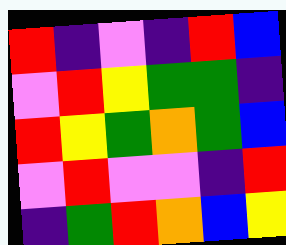[["red", "indigo", "violet", "indigo", "red", "blue"], ["violet", "red", "yellow", "green", "green", "indigo"], ["red", "yellow", "green", "orange", "green", "blue"], ["violet", "red", "violet", "violet", "indigo", "red"], ["indigo", "green", "red", "orange", "blue", "yellow"]]